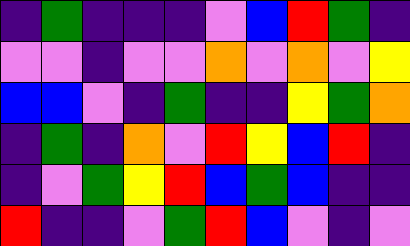[["indigo", "green", "indigo", "indigo", "indigo", "violet", "blue", "red", "green", "indigo"], ["violet", "violet", "indigo", "violet", "violet", "orange", "violet", "orange", "violet", "yellow"], ["blue", "blue", "violet", "indigo", "green", "indigo", "indigo", "yellow", "green", "orange"], ["indigo", "green", "indigo", "orange", "violet", "red", "yellow", "blue", "red", "indigo"], ["indigo", "violet", "green", "yellow", "red", "blue", "green", "blue", "indigo", "indigo"], ["red", "indigo", "indigo", "violet", "green", "red", "blue", "violet", "indigo", "violet"]]